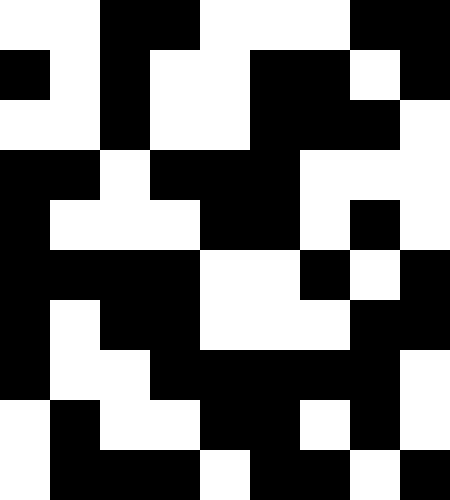[["white", "white", "black", "black", "white", "white", "white", "black", "black"], ["black", "white", "black", "white", "white", "black", "black", "white", "black"], ["white", "white", "black", "white", "white", "black", "black", "black", "white"], ["black", "black", "white", "black", "black", "black", "white", "white", "white"], ["black", "white", "white", "white", "black", "black", "white", "black", "white"], ["black", "black", "black", "black", "white", "white", "black", "white", "black"], ["black", "white", "black", "black", "white", "white", "white", "black", "black"], ["black", "white", "white", "black", "black", "black", "black", "black", "white"], ["white", "black", "white", "white", "black", "black", "white", "black", "white"], ["white", "black", "black", "black", "white", "black", "black", "white", "black"]]